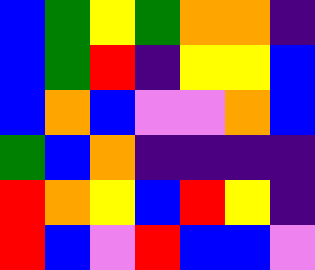[["blue", "green", "yellow", "green", "orange", "orange", "indigo"], ["blue", "green", "red", "indigo", "yellow", "yellow", "blue"], ["blue", "orange", "blue", "violet", "violet", "orange", "blue"], ["green", "blue", "orange", "indigo", "indigo", "indigo", "indigo"], ["red", "orange", "yellow", "blue", "red", "yellow", "indigo"], ["red", "blue", "violet", "red", "blue", "blue", "violet"]]